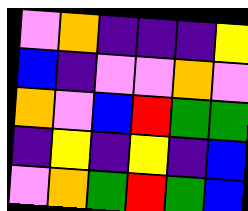[["violet", "orange", "indigo", "indigo", "indigo", "yellow"], ["blue", "indigo", "violet", "violet", "orange", "violet"], ["orange", "violet", "blue", "red", "green", "green"], ["indigo", "yellow", "indigo", "yellow", "indigo", "blue"], ["violet", "orange", "green", "red", "green", "blue"]]